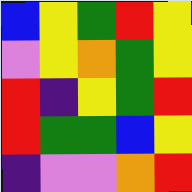[["blue", "yellow", "green", "red", "yellow"], ["violet", "yellow", "orange", "green", "yellow"], ["red", "indigo", "yellow", "green", "red"], ["red", "green", "green", "blue", "yellow"], ["indigo", "violet", "violet", "orange", "red"]]